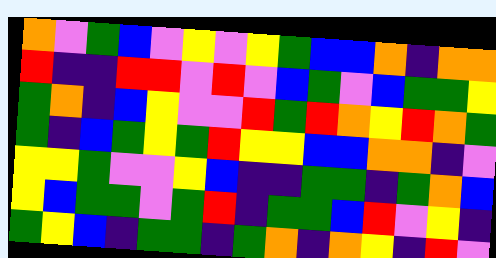[["orange", "violet", "green", "blue", "violet", "yellow", "violet", "yellow", "green", "blue", "blue", "orange", "indigo", "orange", "orange"], ["red", "indigo", "indigo", "red", "red", "violet", "red", "violet", "blue", "green", "violet", "blue", "green", "green", "yellow"], ["green", "orange", "indigo", "blue", "yellow", "violet", "violet", "red", "green", "red", "orange", "yellow", "red", "orange", "green"], ["green", "indigo", "blue", "green", "yellow", "green", "red", "yellow", "yellow", "blue", "blue", "orange", "orange", "indigo", "violet"], ["yellow", "yellow", "green", "violet", "violet", "yellow", "blue", "indigo", "indigo", "green", "green", "indigo", "green", "orange", "blue"], ["yellow", "blue", "green", "green", "violet", "green", "red", "indigo", "green", "green", "blue", "red", "violet", "yellow", "indigo"], ["green", "yellow", "blue", "indigo", "green", "green", "indigo", "green", "orange", "indigo", "orange", "yellow", "indigo", "red", "violet"]]